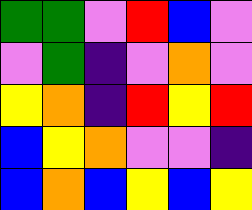[["green", "green", "violet", "red", "blue", "violet"], ["violet", "green", "indigo", "violet", "orange", "violet"], ["yellow", "orange", "indigo", "red", "yellow", "red"], ["blue", "yellow", "orange", "violet", "violet", "indigo"], ["blue", "orange", "blue", "yellow", "blue", "yellow"]]